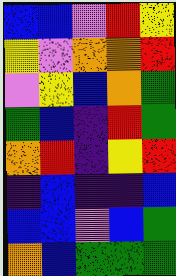[["blue", "blue", "violet", "red", "yellow"], ["yellow", "violet", "orange", "orange", "red"], ["violet", "yellow", "blue", "orange", "green"], ["green", "blue", "indigo", "red", "green"], ["orange", "red", "indigo", "yellow", "red"], ["indigo", "blue", "indigo", "indigo", "blue"], ["blue", "blue", "violet", "blue", "green"], ["orange", "blue", "green", "green", "green"]]